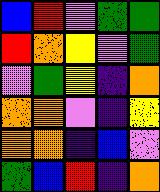[["blue", "red", "violet", "green", "green"], ["red", "orange", "yellow", "violet", "green"], ["violet", "green", "yellow", "indigo", "orange"], ["orange", "orange", "violet", "indigo", "yellow"], ["orange", "orange", "indigo", "blue", "violet"], ["green", "blue", "red", "indigo", "orange"]]